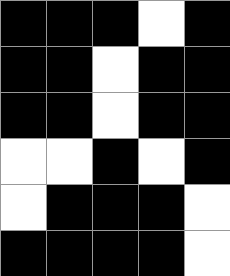[["black", "black", "black", "white", "black"], ["black", "black", "white", "black", "black"], ["black", "black", "white", "black", "black"], ["white", "white", "black", "white", "black"], ["white", "black", "black", "black", "white"], ["black", "black", "black", "black", "white"]]